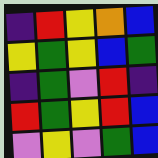[["indigo", "red", "yellow", "orange", "blue"], ["yellow", "green", "yellow", "blue", "green"], ["indigo", "green", "violet", "red", "indigo"], ["red", "green", "yellow", "red", "blue"], ["violet", "yellow", "violet", "green", "blue"]]